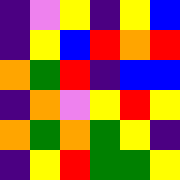[["indigo", "violet", "yellow", "indigo", "yellow", "blue"], ["indigo", "yellow", "blue", "red", "orange", "red"], ["orange", "green", "red", "indigo", "blue", "blue"], ["indigo", "orange", "violet", "yellow", "red", "yellow"], ["orange", "green", "orange", "green", "yellow", "indigo"], ["indigo", "yellow", "red", "green", "green", "yellow"]]